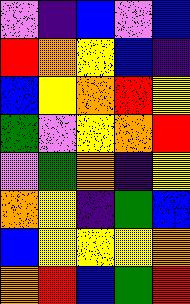[["violet", "indigo", "blue", "violet", "blue"], ["red", "orange", "yellow", "blue", "indigo"], ["blue", "yellow", "orange", "red", "yellow"], ["green", "violet", "yellow", "orange", "red"], ["violet", "green", "orange", "indigo", "yellow"], ["orange", "yellow", "indigo", "green", "blue"], ["blue", "yellow", "yellow", "yellow", "orange"], ["orange", "red", "blue", "green", "red"]]